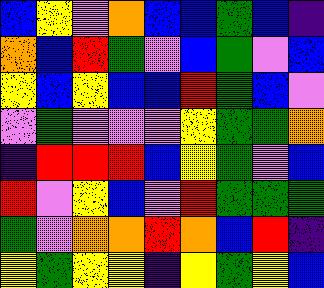[["blue", "yellow", "violet", "orange", "blue", "blue", "green", "blue", "indigo"], ["orange", "blue", "red", "green", "violet", "blue", "green", "violet", "blue"], ["yellow", "blue", "yellow", "blue", "blue", "red", "green", "blue", "violet"], ["violet", "green", "violet", "violet", "violet", "yellow", "green", "green", "orange"], ["indigo", "red", "red", "red", "blue", "yellow", "green", "violet", "blue"], ["red", "violet", "yellow", "blue", "violet", "red", "green", "green", "green"], ["green", "violet", "orange", "orange", "red", "orange", "blue", "red", "indigo"], ["yellow", "green", "yellow", "yellow", "indigo", "yellow", "green", "yellow", "blue"]]